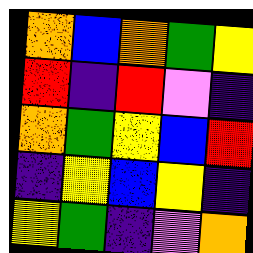[["orange", "blue", "orange", "green", "yellow"], ["red", "indigo", "red", "violet", "indigo"], ["orange", "green", "yellow", "blue", "red"], ["indigo", "yellow", "blue", "yellow", "indigo"], ["yellow", "green", "indigo", "violet", "orange"]]